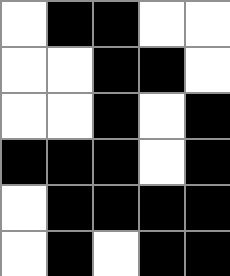[["white", "black", "black", "white", "white"], ["white", "white", "black", "black", "white"], ["white", "white", "black", "white", "black"], ["black", "black", "black", "white", "black"], ["white", "black", "black", "black", "black"], ["white", "black", "white", "black", "black"]]